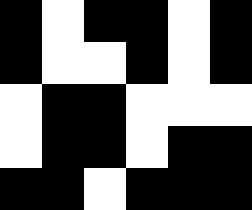[["black", "white", "black", "black", "white", "black"], ["black", "white", "white", "black", "white", "black"], ["white", "black", "black", "white", "white", "white"], ["white", "black", "black", "white", "black", "black"], ["black", "black", "white", "black", "black", "black"]]